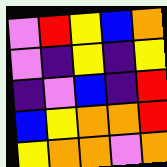[["violet", "red", "yellow", "blue", "orange"], ["violet", "indigo", "yellow", "indigo", "yellow"], ["indigo", "violet", "blue", "indigo", "red"], ["blue", "yellow", "orange", "orange", "red"], ["yellow", "orange", "orange", "violet", "orange"]]